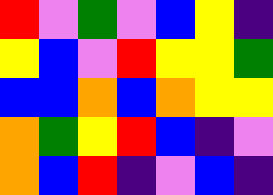[["red", "violet", "green", "violet", "blue", "yellow", "indigo"], ["yellow", "blue", "violet", "red", "yellow", "yellow", "green"], ["blue", "blue", "orange", "blue", "orange", "yellow", "yellow"], ["orange", "green", "yellow", "red", "blue", "indigo", "violet"], ["orange", "blue", "red", "indigo", "violet", "blue", "indigo"]]